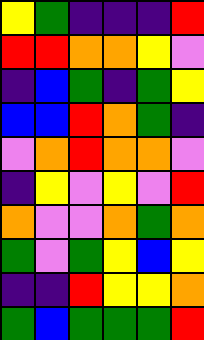[["yellow", "green", "indigo", "indigo", "indigo", "red"], ["red", "red", "orange", "orange", "yellow", "violet"], ["indigo", "blue", "green", "indigo", "green", "yellow"], ["blue", "blue", "red", "orange", "green", "indigo"], ["violet", "orange", "red", "orange", "orange", "violet"], ["indigo", "yellow", "violet", "yellow", "violet", "red"], ["orange", "violet", "violet", "orange", "green", "orange"], ["green", "violet", "green", "yellow", "blue", "yellow"], ["indigo", "indigo", "red", "yellow", "yellow", "orange"], ["green", "blue", "green", "green", "green", "red"]]